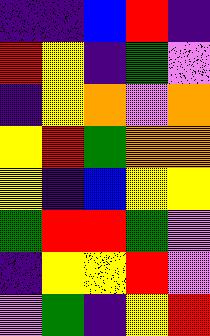[["indigo", "indigo", "blue", "red", "indigo"], ["red", "yellow", "indigo", "green", "violet"], ["indigo", "yellow", "orange", "violet", "orange"], ["yellow", "red", "green", "orange", "orange"], ["yellow", "indigo", "blue", "yellow", "yellow"], ["green", "red", "red", "green", "violet"], ["indigo", "yellow", "yellow", "red", "violet"], ["violet", "green", "indigo", "yellow", "red"]]